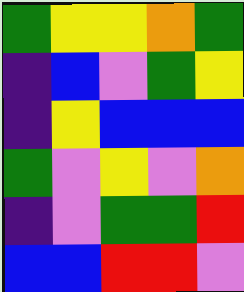[["green", "yellow", "yellow", "orange", "green"], ["indigo", "blue", "violet", "green", "yellow"], ["indigo", "yellow", "blue", "blue", "blue"], ["green", "violet", "yellow", "violet", "orange"], ["indigo", "violet", "green", "green", "red"], ["blue", "blue", "red", "red", "violet"]]